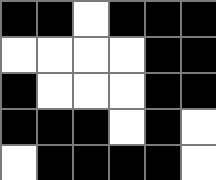[["black", "black", "white", "black", "black", "black"], ["white", "white", "white", "white", "black", "black"], ["black", "white", "white", "white", "black", "black"], ["black", "black", "black", "white", "black", "white"], ["white", "black", "black", "black", "black", "white"]]